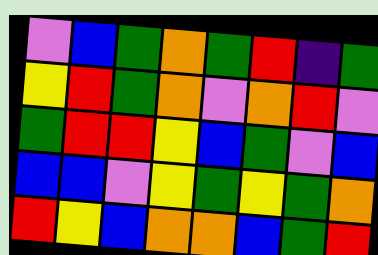[["violet", "blue", "green", "orange", "green", "red", "indigo", "green"], ["yellow", "red", "green", "orange", "violet", "orange", "red", "violet"], ["green", "red", "red", "yellow", "blue", "green", "violet", "blue"], ["blue", "blue", "violet", "yellow", "green", "yellow", "green", "orange"], ["red", "yellow", "blue", "orange", "orange", "blue", "green", "red"]]